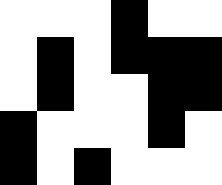[["white", "white", "white", "black", "white", "white"], ["white", "black", "white", "black", "black", "black"], ["white", "black", "white", "white", "black", "black"], ["black", "white", "white", "white", "black", "white"], ["black", "white", "black", "white", "white", "white"]]